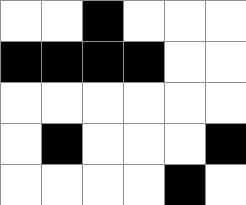[["white", "white", "black", "white", "white", "white"], ["black", "black", "black", "black", "white", "white"], ["white", "white", "white", "white", "white", "white"], ["white", "black", "white", "white", "white", "black"], ["white", "white", "white", "white", "black", "white"]]